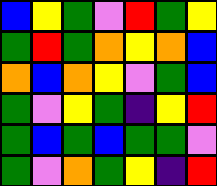[["blue", "yellow", "green", "violet", "red", "green", "yellow"], ["green", "red", "green", "orange", "yellow", "orange", "blue"], ["orange", "blue", "orange", "yellow", "violet", "green", "blue"], ["green", "violet", "yellow", "green", "indigo", "yellow", "red"], ["green", "blue", "green", "blue", "green", "green", "violet"], ["green", "violet", "orange", "green", "yellow", "indigo", "red"]]